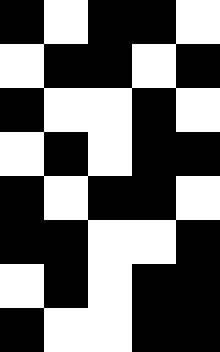[["black", "white", "black", "black", "white"], ["white", "black", "black", "white", "black"], ["black", "white", "white", "black", "white"], ["white", "black", "white", "black", "black"], ["black", "white", "black", "black", "white"], ["black", "black", "white", "white", "black"], ["white", "black", "white", "black", "black"], ["black", "white", "white", "black", "black"]]